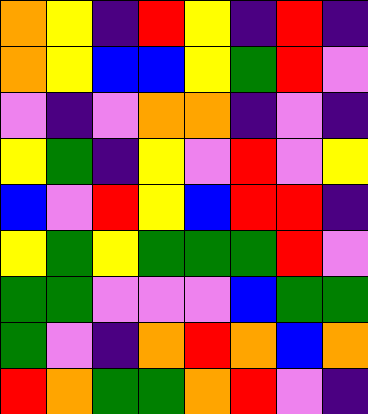[["orange", "yellow", "indigo", "red", "yellow", "indigo", "red", "indigo"], ["orange", "yellow", "blue", "blue", "yellow", "green", "red", "violet"], ["violet", "indigo", "violet", "orange", "orange", "indigo", "violet", "indigo"], ["yellow", "green", "indigo", "yellow", "violet", "red", "violet", "yellow"], ["blue", "violet", "red", "yellow", "blue", "red", "red", "indigo"], ["yellow", "green", "yellow", "green", "green", "green", "red", "violet"], ["green", "green", "violet", "violet", "violet", "blue", "green", "green"], ["green", "violet", "indigo", "orange", "red", "orange", "blue", "orange"], ["red", "orange", "green", "green", "orange", "red", "violet", "indigo"]]